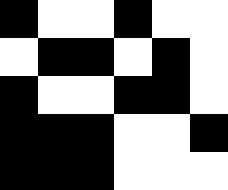[["black", "white", "white", "black", "white", "white"], ["white", "black", "black", "white", "black", "white"], ["black", "white", "white", "black", "black", "white"], ["black", "black", "black", "white", "white", "black"], ["black", "black", "black", "white", "white", "white"]]